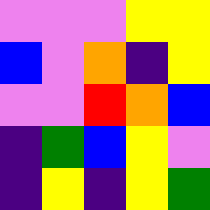[["violet", "violet", "violet", "yellow", "yellow"], ["blue", "violet", "orange", "indigo", "yellow"], ["violet", "violet", "red", "orange", "blue"], ["indigo", "green", "blue", "yellow", "violet"], ["indigo", "yellow", "indigo", "yellow", "green"]]